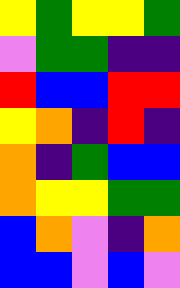[["yellow", "green", "yellow", "yellow", "green"], ["violet", "green", "green", "indigo", "indigo"], ["red", "blue", "blue", "red", "red"], ["yellow", "orange", "indigo", "red", "indigo"], ["orange", "indigo", "green", "blue", "blue"], ["orange", "yellow", "yellow", "green", "green"], ["blue", "orange", "violet", "indigo", "orange"], ["blue", "blue", "violet", "blue", "violet"]]